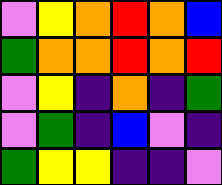[["violet", "yellow", "orange", "red", "orange", "blue"], ["green", "orange", "orange", "red", "orange", "red"], ["violet", "yellow", "indigo", "orange", "indigo", "green"], ["violet", "green", "indigo", "blue", "violet", "indigo"], ["green", "yellow", "yellow", "indigo", "indigo", "violet"]]